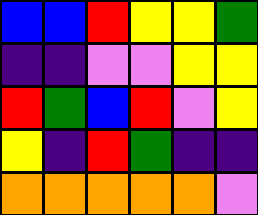[["blue", "blue", "red", "yellow", "yellow", "green"], ["indigo", "indigo", "violet", "violet", "yellow", "yellow"], ["red", "green", "blue", "red", "violet", "yellow"], ["yellow", "indigo", "red", "green", "indigo", "indigo"], ["orange", "orange", "orange", "orange", "orange", "violet"]]